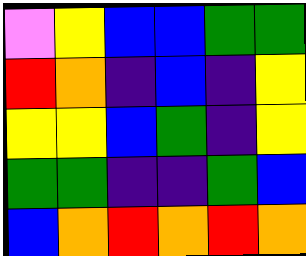[["violet", "yellow", "blue", "blue", "green", "green"], ["red", "orange", "indigo", "blue", "indigo", "yellow"], ["yellow", "yellow", "blue", "green", "indigo", "yellow"], ["green", "green", "indigo", "indigo", "green", "blue"], ["blue", "orange", "red", "orange", "red", "orange"]]